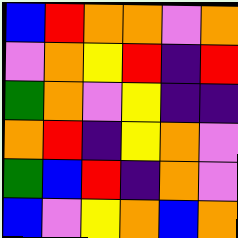[["blue", "red", "orange", "orange", "violet", "orange"], ["violet", "orange", "yellow", "red", "indigo", "red"], ["green", "orange", "violet", "yellow", "indigo", "indigo"], ["orange", "red", "indigo", "yellow", "orange", "violet"], ["green", "blue", "red", "indigo", "orange", "violet"], ["blue", "violet", "yellow", "orange", "blue", "orange"]]